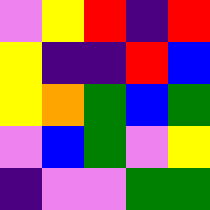[["violet", "yellow", "red", "indigo", "red"], ["yellow", "indigo", "indigo", "red", "blue"], ["yellow", "orange", "green", "blue", "green"], ["violet", "blue", "green", "violet", "yellow"], ["indigo", "violet", "violet", "green", "green"]]